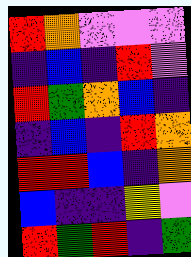[["red", "orange", "violet", "violet", "violet"], ["indigo", "blue", "indigo", "red", "violet"], ["red", "green", "orange", "blue", "indigo"], ["indigo", "blue", "indigo", "red", "orange"], ["red", "red", "blue", "indigo", "orange"], ["blue", "indigo", "indigo", "yellow", "violet"], ["red", "green", "red", "indigo", "green"]]